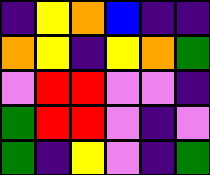[["indigo", "yellow", "orange", "blue", "indigo", "indigo"], ["orange", "yellow", "indigo", "yellow", "orange", "green"], ["violet", "red", "red", "violet", "violet", "indigo"], ["green", "red", "red", "violet", "indigo", "violet"], ["green", "indigo", "yellow", "violet", "indigo", "green"]]